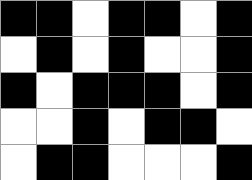[["black", "black", "white", "black", "black", "white", "black"], ["white", "black", "white", "black", "white", "white", "black"], ["black", "white", "black", "black", "black", "white", "black"], ["white", "white", "black", "white", "black", "black", "white"], ["white", "black", "black", "white", "white", "white", "black"]]